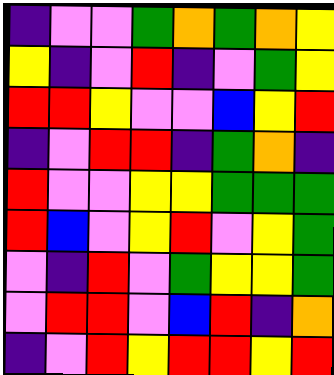[["indigo", "violet", "violet", "green", "orange", "green", "orange", "yellow"], ["yellow", "indigo", "violet", "red", "indigo", "violet", "green", "yellow"], ["red", "red", "yellow", "violet", "violet", "blue", "yellow", "red"], ["indigo", "violet", "red", "red", "indigo", "green", "orange", "indigo"], ["red", "violet", "violet", "yellow", "yellow", "green", "green", "green"], ["red", "blue", "violet", "yellow", "red", "violet", "yellow", "green"], ["violet", "indigo", "red", "violet", "green", "yellow", "yellow", "green"], ["violet", "red", "red", "violet", "blue", "red", "indigo", "orange"], ["indigo", "violet", "red", "yellow", "red", "red", "yellow", "red"]]